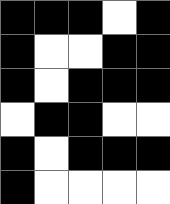[["black", "black", "black", "white", "black"], ["black", "white", "white", "black", "black"], ["black", "white", "black", "black", "black"], ["white", "black", "black", "white", "white"], ["black", "white", "black", "black", "black"], ["black", "white", "white", "white", "white"]]